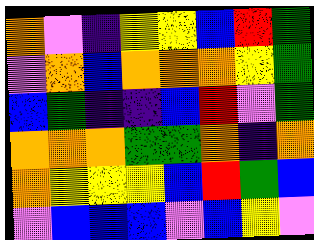[["orange", "violet", "indigo", "yellow", "yellow", "blue", "red", "green"], ["violet", "orange", "blue", "orange", "orange", "orange", "yellow", "green"], ["blue", "green", "indigo", "indigo", "blue", "red", "violet", "green"], ["orange", "orange", "orange", "green", "green", "orange", "indigo", "orange"], ["orange", "yellow", "yellow", "yellow", "blue", "red", "green", "blue"], ["violet", "blue", "blue", "blue", "violet", "blue", "yellow", "violet"]]